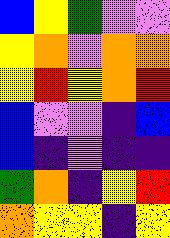[["blue", "yellow", "green", "violet", "violet"], ["yellow", "orange", "violet", "orange", "orange"], ["yellow", "red", "yellow", "orange", "red"], ["blue", "violet", "violet", "indigo", "blue"], ["blue", "indigo", "violet", "indigo", "indigo"], ["green", "orange", "indigo", "yellow", "red"], ["orange", "yellow", "yellow", "indigo", "yellow"]]